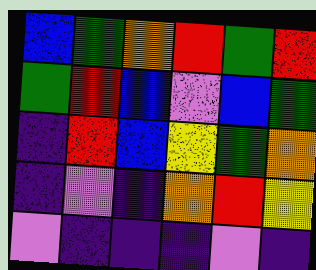[["blue", "green", "orange", "red", "green", "red"], ["green", "red", "blue", "violet", "blue", "green"], ["indigo", "red", "blue", "yellow", "green", "orange"], ["indigo", "violet", "indigo", "orange", "red", "yellow"], ["violet", "indigo", "indigo", "indigo", "violet", "indigo"]]